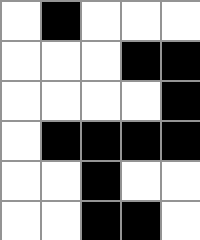[["white", "black", "white", "white", "white"], ["white", "white", "white", "black", "black"], ["white", "white", "white", "white", "black"], ["white", "black", "black", "black", "black"], ["white", "white", "black", "white", "white"], ["white", "white", "black", "black", "white"]]